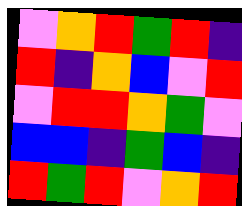[["violet", "orange", "red", "green", "red", "indigo"], ["red", "indigo", "orange", "blue", "violet", "red"], ["violet", "red", "red", "orange", "green", "violet"], ["blue", "blue", "indigo", "green", "blue", "indigo"], ["red", "green", "red", "violet", "orange", "red"]]